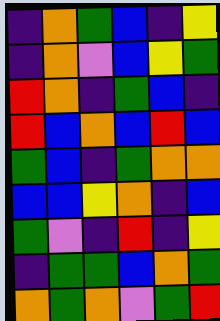[["indigo", "orange", "green", "blue", "indigo", "yellow"], ["indigo", "orange", "violet", "blue", "yellow", "green"], ["red", "orange", "indigo", "green", "blue", "indigo"], ["red", "blue", "orange", "blue", "red", "blue"], ["green", "blue", "indigo", "green", "orange", "orange"], ["blue", "blue", "yellow", "orange", "indigo", "blue"], ["green", "violet", "indigo", "red", "indigo", "yellow"], ["indigo", "green", "green", "blue", "orange", "green"], ["orange", "green", "orange", "violet", "green", "red"]]